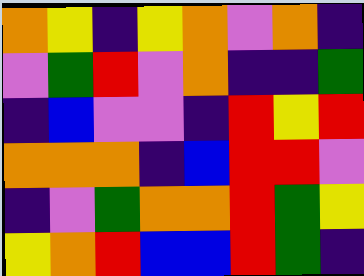[["orange", "yellow", "indigo", "yellow", "orange", "violet", "orange", "indigo"], ["violet", "green", "red", "violet", "orange", "indigo", "indigo", "green"], ["indigo", "blue", "violet", "violet", "indigo", "red", "yellow", "red"], ["orange", "orange", "orange", "indigo", "blue", "red", "red", "violet"], ["indigo", "violet", "green", "orange", "orange", "red", "green", "yellow"], ["yellow", "orange", "red", "blue", "blue", "red", "green", "indigo"]]